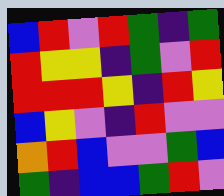[["blue", "red", "violet", "red", "green", "indigo", "green"], ["red", "yellow", "yellow", "indigo", "green", "violet", "red"], ["red", "red", "red", "yellow", "indigo", "red", "yellow"], ["blue", "yellow", "violet", "indigo", "red", "violet", "violet"], ["orange", "red", "blue", "violet", "violet", "green", "blue"], ["green", "indigo", "blue", "blue", "green", "red", "violet"]]